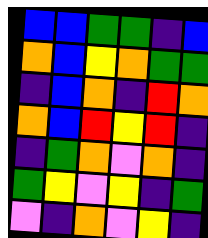[["blue", "blue", "green", "green", "indigo", "blue"], ["orange", "blue", "yellow", "orange", "green", "green"], ["indigo", "blue", "orange", "indigo", "red", "orange"], ["orange", "blue", "red", "yellow", "red", "indigo"], ["indigo", "green", "orange", "violet", "orange", "indigo"], ["green", "yellow", "violet", "yellow", "indigo", "green"], ["violet", "indigo", "orange", "violet", "yellow", "indigo"]]